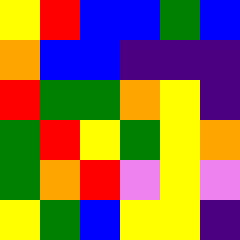[["yellow", "red", "blue", "blue", "green", "blue"], ["orange", "blue", "blue", "indigo", "indigo", "indigo"], ["red", "green", "green", "orange", "yellow", "indigo"], ["green", "red", "yellow", "green", "yellow", "orange"], ["green", "orange", "red", "violet", "yellow", "violet"], ["yellow", "green", "blue", "yellow", "yellow", "indigo"]]